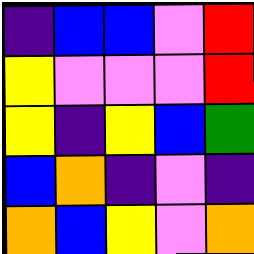[["indigo", "blue", "blue", "violet", "red"], ["yellow", "violet", "violet", "violet", "red"], ["yellow", "indigo", "yellow", "blue", "green"], ["blue", "orange", "indigo", "violet", "indigo"], ["orange", "blue", "yellow", "violet", "orange"]]